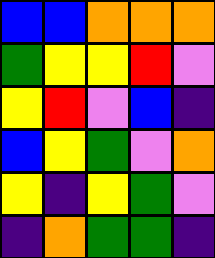[["blue", "blue", "orange", "orange", "orange"], ["green", "yellow", "yellow", "red", "violet"], ["yellow", "red", "violet", "blue", "indigo"], ["blue", "yellow", "green", "violet", "orange"], ["yellow", "indigo", "yellow", "green", "violet"], ["indigo", "orange", "green", "green", "indigo"]]